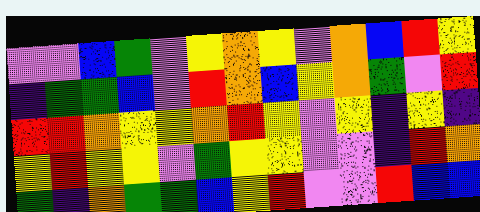[["violet", "violet", "blue", "green", "violet", "yellow", "orange", "yellow", "violet", "orange", "blue", "red", "yellow"], ["indigo", "green", "green", "blue", "violet", "red", "orange", "blue", "yellow", "orange", "green", "violet", "red"], ["red", "red", "orange", "yellow", "yellow", "orange", "red", "yellow", "violet", "yellow", "indigo", "yellow", "indigo"], ["yellow", "red", "yellow", "yellow", "violet", "green", "yellow", "yellow", "violet", "violet", "indigo", "red", "orange"], ["green", "indigo", "orange", "green", "green", "blue", "yellow", "red", "violet", "violet", "red", "blue", "blue"]]